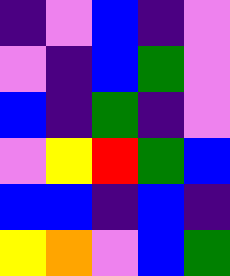[["indigo", "violet", "blue", "indigo", "violet"], ["violet", "indigo", "blue", "green", "violet"], ["blue", "indigo", "green", "indigo", "violet"], ["violet", "yellow", "red", "green", "blue"], ["blue", "blue", "indigo", "blue", "indigo"], ["yellow", "orange", "violet", "blue", "green"]]